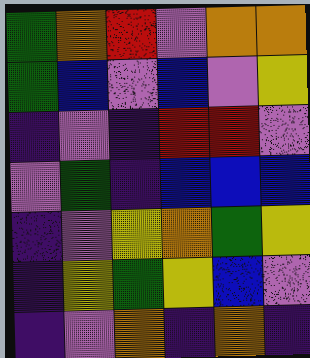[["green", "orange", "red", "violet", "orange", "orange"], ["green", "blue", "violet", "blue", "violet", "yellow"], ["indigo", "violet", "indigo", "red", "red", "violet"], ["violet", "green", "indigo", "blue", "blue", "blue"], ["indigo", "violet", "yellow", "orange", "green", "yellow"], ["indigo", "yellow", "green", "yellow", "blue", "violet"], ["indigo", "violet", "orange", "indigo", "orange", "indigo"]]